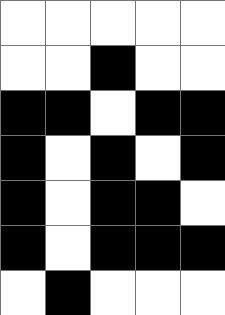[["white", "white", "white", "white", "white"], ["white", "white", "black", "white", "white"], ["black", "black", "white", "black", "black"], ["black", "white", "black", "white", "black"], ["black", "white", "black", "black", "white"], ["black", "white", "black", "black", "black"], ["white", "black", "white", "white", "white"]]